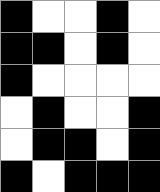[["black", "white", "white", "black", "white"], ["black", "black", "white", "black", "white"], ["black", "white", "white", "white", "white"], ["white", "black", "white", "white", "black"], ["white", "black", "black", "white", "black"], ["black", "white", "black", "black", "black"]]